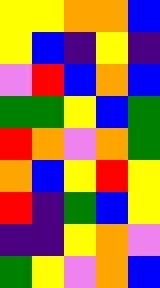[["yellow", "yellow", "orange", "orange", "blue"], ["yellow", "blue", "indigo", "yellow", "indigo"], ["violet", "red", "blue", "orange", "blue"], ["green", "green", "yellow", "blue", "green"], ["red", "orange", "violet", "orange", "green"], ["orange", "blue", "yellow", "red", "yellow"], ["red", "indigo", "green", "blue", "yellow"], ["indigo", "indigo", "yellow", "orange", "violet"], ["green", "yellow", "violet", "orange", "blue"]]